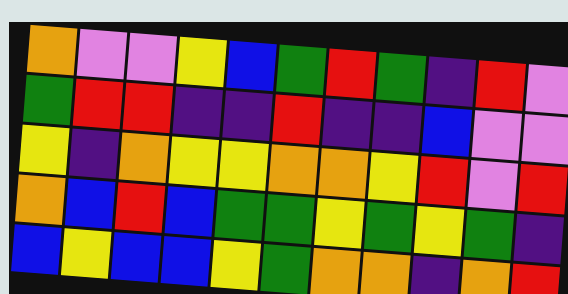[["orange", "violet", "violet", "yellow", "blue", "green", "red", "green", "indigo", "red", "violet"], ["green", "red", "red", "indigo", "indigo", "red", "indigo", "indigo", "blue", "violet", "violet"], ["yellow", "indigo", "orange", "yellow", "yellow", "orange", "orange", "yellow", "red", "violet", "red"], ["orange", "blue", "red", "blue", "green", "green", "yellow", "green", "yellow", "green", "indigo"], ["blue", "yellow", "blue", "blue", "yellow", "green", "orange", "orange", "indigo", "orange", "red"]]